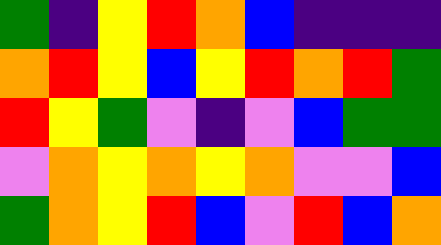[["green", "indigo", "yellow", "red", "orange", "blue", "indigo", "indigo", "indigo"], ["orange", "red", "yellow", "blue", "yellow", "red", "orange", "red", "green"], ["red", "yellow", "green", "violet", "indigo", "violet", "blue", "green", "green"], ["violet", "orange", "yellow", "orange", "yellow", "orange", "violet", "violet", "blue"], ["green", "orange", "yellow", "red", "blue", "violet", "red", "blue", "orange"]]